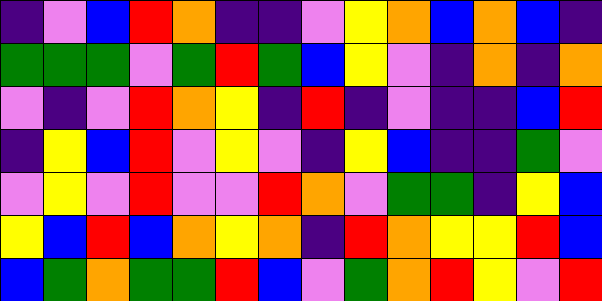[["indigo", "violet", "blue", "red", "orange", "indigo", "indigo", "violet", "yellow", "orange", "blue", "orange", "blue", "indigo"], ["green", "green", "green", "violet", "green", "red", "green", "blue", "yellow", "violet", "indigo", "orange", "indigo", "orange"], ["violet", "indigo", "violet", "red", "orange", "yellow", "indigo", "red", "indigo", "violet", "indigo", "indigo", "blue", "red"], ["indigo", "yellow", "blue", "red", "violet", "yellow", "violet", "indigo", "yellow", "blue", "indigo", "indigo", "green", "violet"], ["violet", "yellow", "violet", "red", "violet", "violet", "red", "orange", "violet", "green", "green", "indigo", "yellow", "blue"], ["yellow", "blue", "red", "blue", "orange", "yellow", "orange", "indigo", "red", "orange", "yellow", "yellow", "red", "blue"], ["blue", "green", "orange", "green", "green", "red", "blue", "violet", "green", "orange", "red", "yellow", "violet", "red"]]